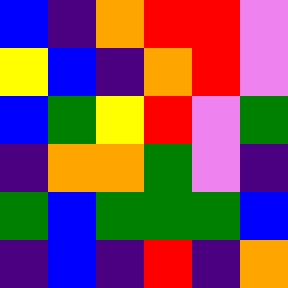[["blue", "indigo", "orange", "red", "red", "violet"], ["yellow", "blue", "indigo", "orange", "red", "violet"], ["blue", "green", "yellow", "red", "violet", "green"], ["indigo", "orange", "orange", "green", "violet", "indigo"], ["green", "blue", "green", "green", "green", "blue"], ["indigo", "blue", "indigo", "red", "indigo", "orange"]]